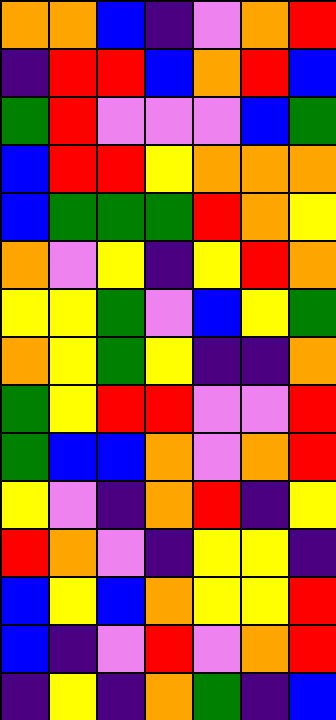[["orange", "orange", "blue", "indigo", "violet", "orange", "red"], ["indigo", "red", "red", "blue", "orange", "red", "blue"], ["green", "red", "violet", "violet", "violet", "blue", "green"], ["blue", "red", "red", "yellow", "orange", "orange", "orange"], ["blue", "green", "green", "green", "red", "orange", "yellow"], ["orange", "violet", "yellow", "indigo", "yellow", "red", "orange"], ["yellow", "yellow", "green", "violet", "blue", "yellow", "green"], ["orange", "yellow", "green", "yellow", "indigo", "indigo", "orange"], ["green", "yellow", "red", "red", "violet", "violet", "red"], ["green", "blue", "blue", "orange", "violet", "orange", "red"], ["yellow", "violet", "indigo", "orange", "red", "indigo", "yellow"], ["red", "orange", "violet", "indigo", "yellow", "yellow", "indigo"], ["blue", "yellow", "blue", "orange", "yellow", "yellow", "red"], ["blue", "indigo", "violet", "red", "violet", "orange", "red"], ["indigo", "yellow", "indigo", "orange", "green", "indigo", "blue"]]